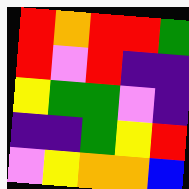[["red", "orange", "red", "red", "green"], ["red", "violet", "red", "indigo", "indigo"], ["yellow", "green", "green", "violet", "indigo"], ["indigo", "indigo", "green", "yellow", "red"], ["violet", "yellow", "orange", "orange", "blue"]]